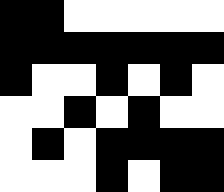[["black", "black", "white", "white", "white", "white", "white"], ["black", "black", "black", "black", "black", "black", "black"], ["black", "white", "white", "black", "white", "black", "white"], ["white", "white", "black", "white", "black", "white", "white"], ["white", "black", "white", "black", "black", "black", "black"], ["white", "white", "white", "black", "white", "black", "black"]]